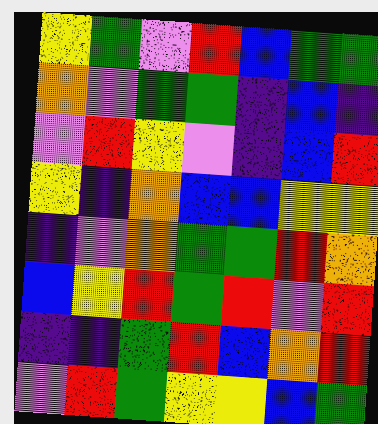[["yellow", "green", "violet", "red", "blue", "green", "green"], ["orange", "violet", "green", "green", "indigo", "blue", "indigo"], ["violet", "red", "yellow", "violet", "indigo", "blue", "red"], ["yellow", "indigo", "orange", "blue", "blue", "yellow", "yellow"], ["indigo", "violet", "orange", "green", "green", "red", "orange"], ["blue", "yellow", "red", "green", "red", "violet", "red"], ["indigo", "indigo", "green", "red", "blue", "orange", "red"], ["violet", "red", "green", "yellow", "yellow", "blue", "green"]]